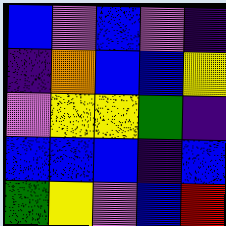[["blue", "violet", "blue", "violet", "indigo"], ["indigo", "orange", "blue", "blue", "yellow"], ["violet", "yellow", "yellow", "green", "indigo"], ["blue", "blue", "blue", "indigo", "blue"], ["green", "yellow", "violet", "blue", "red"]]